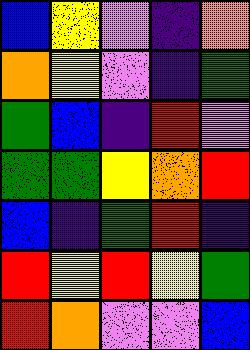[["blue", "yellow", "violet", "indigo", "orange"], ["orange", "yellow", "violet", "indigo", "green"], ["green", "blue", "indigo", "red", "violet"], ["green", "green", "yellow", "orange", "red"], ["blue", "indigo", "green", "red", "indigo"], ["red", "yellow", "red", "yellow", "green"], ["red", "orange", "violet", "violet", "blue"]]